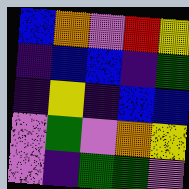[["blue", "orange", "violet", "red", "yellow"], ["indigo", "blue", "blue", "indigo", "green"], ["indigo", "yellow", "indigo", "blue", "blue"], ["violet", "green", "violet", "orange", "yellow"], ["violet", "indigo", "green", "green", "violet"]]